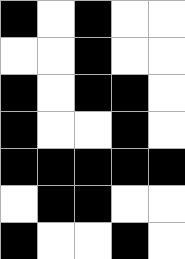[["black", "white", "black", "white", "white"], ["white", "white", "black", "white", "white"], ["black", "white", "black", "black", "white"], ["black", "white", "white", "black", "white"], ["black", "black", "black", "black", "black"], ["white", "black", "black", "white", "white"], ["black", "white", "white", "black", "white"]]